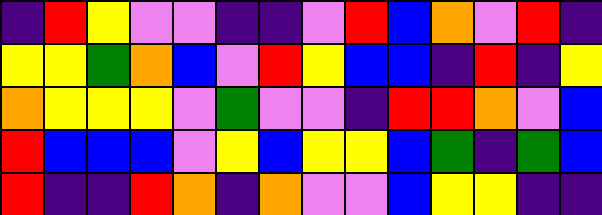[["indigo", "red", "yellow", "violet", "violet", "indigo", "indigo", "violet", "red", "blue", "orange", "violet", "red", "indigo"], ["yellow", "yellow", "green", "orange", "blue", "violet", "red", "yellow", "blue", "blue", "indigo", "red", "indigo", "yellow"], ["orange", "yellow", "yellow", "yellow", "violet", "green", "violet", "violet", "indigo", "red", "red", "orange", "violet", "blue"], ["red", "blue", "blue", "blue", "violet", "yellow", "blue", "yellow", "yellow", "blue", "green", "indigo", "green", "blue"], ["red", "indigo", "indigo", "red", "orange", "indigo", "orange", "violet", "violet", "blue", "yellow", "yellow", "indigo", "indigo"]]